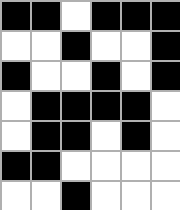[["black", "black", "white", "black", "black", "black"], ["white", "white", "black", "white", "white", "black"], ["black", "white", "white", "black", "white", "black"], ["white", "black", "black", "black", "black", "white"], ["white", "black", "black", "white", "black", "white"], ["black", "black", "white", "white", "white", "white"], ["white", "white", "black", "white", "white", "white"]]